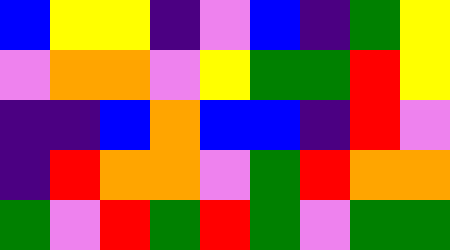[["blue", "yellow", "yellow", "indigo", "violet", "blue", "indigo", "green", "yellow"], ["violet", "orange", "orange", "violet", "yellow", "green", "green", "red", "yellow"], ["indigo", "indigo", "blue", "orange", "blue", "blue", "indigo", "red", "violet"], ["indigo", "red", "orange", "orange", "violet", "green", "red", "orange", "orange"], ["green", "violet", "red", "green", "red", "green", "violet", "green", "green"]]